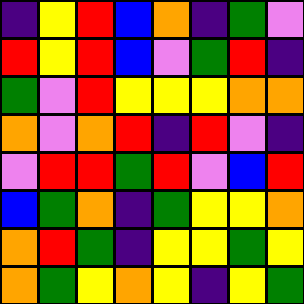[["indigo", "yellow", "red", "blue", "orange", "indigo", "green", "violet"], ["red", "yellow", "red", "blue", "violet", "green", "red", "indigo"], ["green", "violet", "red", "yellow", "yellow", "yellow", "orange", "orange"], ["orange", "violet", "orange", "red", "indigo", "red", "violet", "indigo"], ["violet", "red", "red", "green", "red", "violet", "blue", "red"], ["blue", "green", "orange", "indigo", "green", "yellow", "yellow", "orange"], ["orange", "red", "green", "indigo", "yellow", "yellow", "green", "yellow"], ["orange", "green", "yellow", "orange", "yellow", "indigo", "yellow", "green"]]